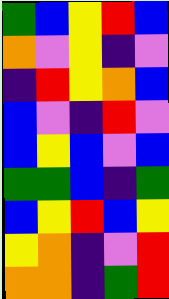[["green", "blue", "yellow", "red", "blue"], ["orange", "violet", "yellow", "indigo", "violet"], ["indigo", "red", "yellow", "orange", "blue"], ["blue", "violet", "indigo", "red", "violet"], ["blue", "yellow", "blue", "violet", "blue"], ["green", "green", "blue", "indigo", "green"], ["blue", "yellow", "red", "blue", "yellow"], ["yellow", "orange", "indigo", "violet", "red"], ["orange", "orange", "indigo", "green", "red"]]